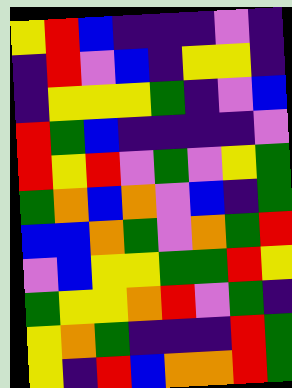[["yellow", "red", "blue", "indigo", "indigo", "indigo", "violet", "indigo"], ["indigo", "red", "violet", "blue", "indigo", "yellow", "yellow", "indigo"], ["indigo", "yellow", "yellow", "yellow", "green", "indigo", "violet", "blue"], ["red", "green", "blue", "indigo", "indigo", "indigo", "indigo", "violet"], ["red", "yellow", "red", "violet", "green", "violet", "yellow", "green"], ["green", "orange", "blue", "orange", "violet", "blue", "indigo", "green"], ["blue", "blue", "orange", "green", "violet", "orange", "green", "red"], ["violet", "blue", "yellow", "yellow", "green", "green", "red", "yellow"], ["green", "yellow", "yellow", "orange", "red", "violet", "green", "indigo"], ["yellow", "orange", "green", "indigo", "indigo", "indigo", "red", "green"], ["yellow", "indigo", "red", "blue", "orange", "orange", "red", "green"]]